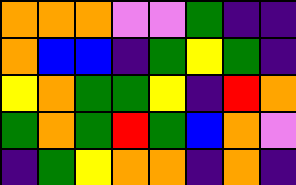[["orange", "orange", "orange", "violet", "violet", "green", "indigo", "indigo"], ["orange", "blue", "blue", "indigo", "green", "yellow", "green", "indigo"], ["yellow", "orange", "green", "green", "yellow", "indigo", "red", "orange"], ["green", "orange", "green", "red", "green", "blue", "orange", "violet"], ["indigo", "green", "yellow", "orange", "orange", "indigo", "orange", "indigo"]]